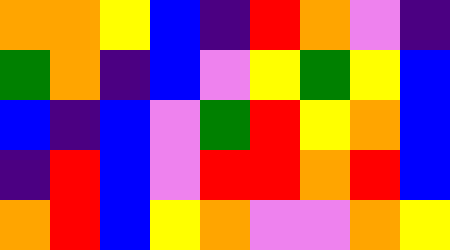[["orange", "orange", "yellow", "blue", "indigo", "red", "orange", "violet", "indigo"], ["green", "orange", "indigo", "blue", "violet", "yellow", "green", "yellow", "blue"], ["blue", "indigo", "blue", "violet", "green", "red", "yellow", "orange", "blue"], ["indigo", "red", "blue", "violet", "red", "red", "orange", "red", "blue"], ["orange", "red", "blue", "yellow", "orange", "violet", "violet", "orange", "yellow"]]